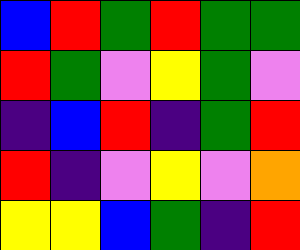[["blue", "red", "green", "red", "green", "green"], ["red", "green", "violet", "yellow", "green", "violet"], ["indigo", "blue", "red", "indigo", "green", "red"], ["red", "indigo", "violet", "yellow", "violet", "orange"], ["yellow", "yellow", "blue", "green", "indigo", "red"]]